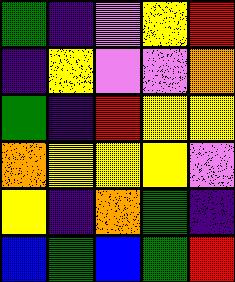[["green", "indigo", "violet", "yellow", "red"], ["indigo", "yellow", "violet", "violet", "orange"], ["green", "indigo", "red", "yellow", "yellow"], ["orange", "yellow", "yellow", "yellow", "violet"], ["yellow", "indigo", "orange", "green", "indigo"], ["blue", "green", "blue", "green", "red"]]